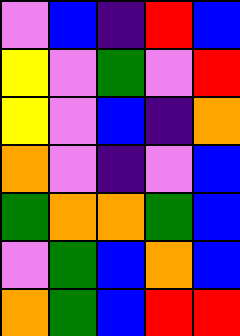[["violet", "blue", "indigo", "red", "blue"], ["yellow", "violet", "green", "violet", "red"], ["yellow", "violet", "blue", "indigo", "orange"], ["orange", "violet", "indigo", "violet", "blue"], ["green", "orange", "orange", "green", "blue"], ["violet", "green", "blue", "orange", "blue"], ["orange", "green", "blue", "red", "red"]]